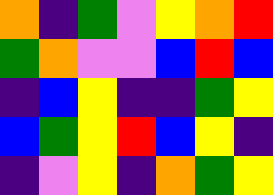[["orange", "indigo", "green", "violet", "yellow", "orange", "red"], ["green", "orange", "violet", "violet", "blue", "red", "blue"], ["indigo", "blue", "yellow", "indigo", "indigo", "green", "yellow"], ["blue", "green", "yellow", "red", "blue", "yellow", "indigo"], ["indigo", "violet", "yellow", "indigo", "orange", "green", "yellow"]]